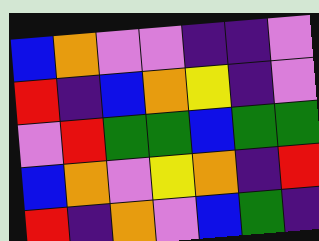[["blue", "orange", "violet", "violet", "indigo", "indigo", "violet"], ["red", "indigo", "blue", "orange", "yellow", "indigo", "violet"], ["violet", "red", "green", "green", "blue", "green", "green"], ["blue", "orange", "violet", "yellow", "orange", "indigo", "red"], ["red", "indigo", "orange", "violet", "blue", "green", "indigo"]]